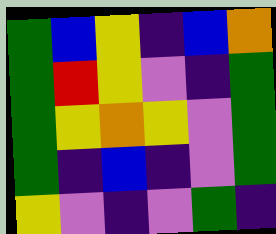[["green", "blue", "yellow", "indigo", "blue", "orange"], ["green", "red", "yellow", "violet", "indigo", "green"], ["green", "yellow", "orange", "yellow", "violet", "green"], ["green", "indigo", "blue", "indigo", "violet", "green"], ["yellow", "violet", "indigo", "violet", "green", "indigo"]]